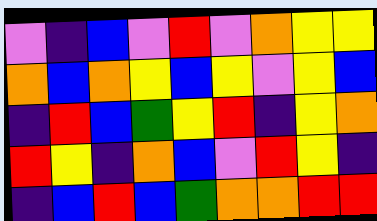[["violet", "indigo", "blue", "violet", "red", "violet", "orange", "yellow", "yellow"], ["orange", "blue", "orange", "yellow", "blue", "yellow", "violet", "yellow", "blue"], ["indigo", "red", "blue", "green", "yellow", "red", "indigo", "yellow", "orange"], ["red", "yellow", "indigo", "orange", "blue", "violet", "red", "yellow", "indigo"], ["indigo", "blue", "red", "blue", "green", "orange", "orange", "red", "red"]]